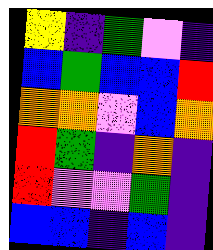[["yellow", "indigo", "green", "violet", "indigo"], ["blue", "green", "blue", "blue", "red"], ["orange", "orange", "violet", "blue", "orange"], ["red", "green", "indigo", "orange", "indigo"], ["red", "violet", "violet", "green", "indigo"], ["blue", "blue", "indigo", "blue", "indigo"]]